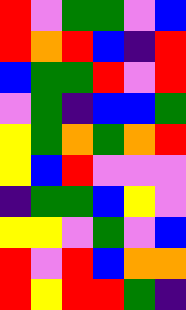[["red", "violet", "green", "green", "violet", "blue"], ["red", "orange", "red", "blue", "indigo", "red"], ["blue", "green", "green", "red", "violet", "red"], ["violet", "green", "indigo", "blue", "blue", "green"], ["yellow", "green", "orange", "green", "orange", "red"], ["yellow", "blue", "red", "violet", "violet", "violet"], ["indigo", "green", "green", "blue", "yellow", "violet"], ["yellow", "yellow", "violet", "green", "violet", "blue"], ["red", "violet", "red", "blue", "orange", "orange"], ["red", "yellow", "red", "red", "green", "indigo"]]